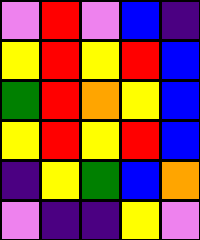[["violet", "red", "violet", "blue", "indigo"], ["yellow", "red", "yellow", "red", "blue"], ["green", "red", "orange", "yellow", "blue"], ["yellow", "red", "yellow", "red", "blue"], ["indigo", "yellow", "green", "blue", "orange"], ["violet", "indigo", "indigo", "yellow", "violet"]]